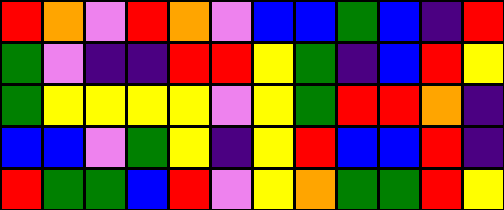[["red", "orange", "violet", "red", "orange", "violet", "blue", "blue", "green", "blue", "indigo", "red"], ["green", "violet", "indigo", "indigo", "red", "red", "yellow", "green", "indigo", "blue", "red", "yellow"], ["green", "yellow", "yellow", "yellow", "yellow", "violet", "yellow", "green", "red", "red", "orange", "indigo"], ["blue", "blue", "violet", "green", "yellow", "indigo", "yellow", "red", "blue", "blue", "red", "indigo"], ["red", "green", "green", "blue", "red", "violet", "yellow", "orange", "green", "green", "red", "yellow"]]